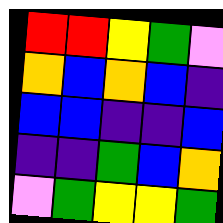[["red", "red", "yellow", "green", "violet"], ["orange", "blue", "orange", "blue", "indigo"], ["blue", "blue", "indigo", "indigo", "blue"], ["indigo", "indigo", "green", "blue", "orange"], ["violet", "green", "yellow", "yellow", "green"]]